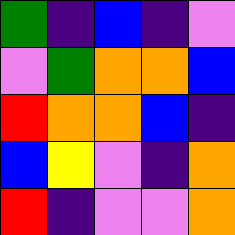[["green", "indigo", "blue", "indigo", "violet"], ["violet", "green", "orange", "orange", "blue"], ["red", "orange", "orange", "blue", "indigo"], ["blue", "yellow", "violet", "indigo", "orange"], ["red", "indigo", "violet", "violet", "orange"]]